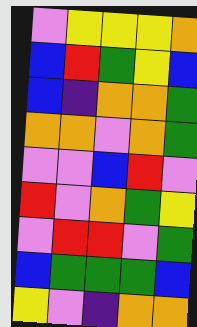[["violet", "yellow", "yellow", "yellow", "orange"], ["blue", "red", "green", "yellow", "blue"], ["blue", "indigo", "orange", "orange", "green"], ["orange", "orange", "violet", "orange", "green"], ["violet", "violet", "blue", "red", "violet"], ["red", "violet", "orange", "green", "yellow"], ["violet", "red", "red", "violet", "green"], ["blue", "green", "green", "green", "blue"], ["yellow", "violet", "indigo", "orange", "orange"]]